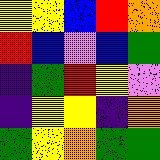[["yellow", "yellow", "blue", "red", "orange"], ["red", "blue", "violet", "blue", "green"], ["indigo", "green", "red", "yellow", "violet"], ["indigo", "yellow", "yellow", "indigo", "orange"], ["green", "yellow", "orange", "green", "green"]]